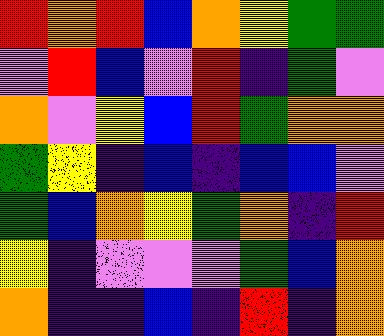[["red", "orange", "red", "blue", "orange", "yellow", "green", "green"], ["violet", "red", "blue", "violet", "red", "indigo", "green", "violet"], ["orange", "violet", "yellow", "blue", "red", "green", "orange", "orange"], ["green", "yellow", "indigo", "blue", "indigo", "blue", "blue", "violet"], ["green", "blue", "orange", "yellow", "green", "orange", "indigo", "red"], ["yellow", "indigo", "violet", "violet", "violet", "green", "blue", "orange"], ["orange", "indigo", "indigo", "blue", "indigo", "red", "indigo", "orange"]]